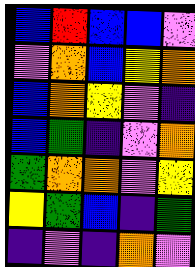[["blue", "red", "blue", "blue", "violet"], ["violet", "orange", "blue", "yellow", "orange"], ["blue", "orange", "yellow", "violet", "indigo"], ["blue", "green", "indigo", "violet", "orange"], ["green", "orange", "orange", "violet", "yellow"], ["yellow", "green", "blue", "indigo", "green"], ["indigo", "violet", "indigo", "orange", "violet"]]